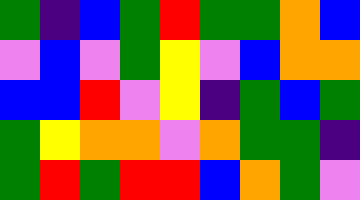[["green", "indigo", "blue", "green", "red", "green", "green", "orange", "blue"], ["violet", "blue", "violet", "green", "yellow", "violet", "blue", "orange", "orange"], ["blue", "blue", "red", "violet", "yellow", "indigo", "green", "blue", "green"], ["green", "yellow", "orange", "orange", "violet", "orange", "green", "green", "indigo"], ["green", "red", "green", "red", "red", "blue", "orange", "green", "violet"]]